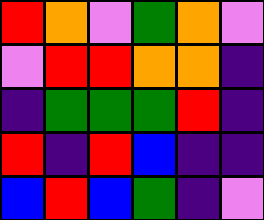[["red", "orange", "violet", "green", "orange", "violet"], ["violet", "red", "red", "orange", "orange", "indigo"], ["indigo", "green", "green", "green", "red", "indigo"], ["red", "indigo", "red", "blue", "indigo", "indigo"], ["blue", "red", "blue", "green", "indigo", "violet"]]